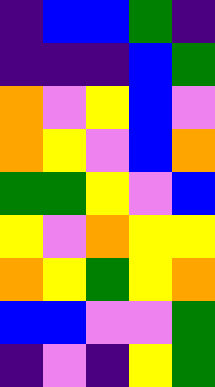[["indigo", "blue", "blue", "green", "indigo"], ["indigo", "indigo", "indigo", "blue", "green"], ["orange", "violet", "yellow", "blue", "violet"], ["orange", "yellow", "violet", "blue", "orange"], ["green", "green", "yellow", "violet", "blue"], ["yellow", "violet", "orange", "yellow", "yellow"], ["orange", "yellow", "green", "yellow", "orange"], ["blue", "blue", "violet", "violet", "green"], ["indigo", "violet", "indigo", "yellow", "green"]]